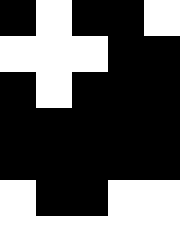[["black", "white", "black", "black", "white"], ["white", "white", "white", "black", "black"], ["black", "white", "black", "black", "black"], ["black", "black", "black", "black", "black"], ["black", "black", "black", "black", "black"], ["white", "black", "black", "white", "white"], ["white", "white", "white", "white", "white"]]